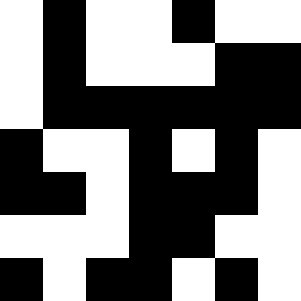[["white", "black", "white", "white", "black", "white", "white"], ["white", "black", "white", "white", "white", "black", "black"], ["white", "black", "black", "black", "black", "black", "black"], ["black", "white", "white", "black", "white", "black", "white"], ["black", "black", "white", "black", "black", "black", "white"], ["white", "white", "white", "black", "black", "white", "white"], ["black", "white", "black", "black", "white", "black", "white"]]